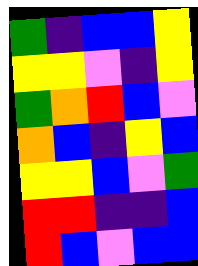[["green", "indigo", "blue", "blue", "yellow"], ["yellow", "yellow", "violet", "indigo", "yellow"], ["green", "orange", "red", "blue", "violet"], ["orange", "blue", "indigo", "yellow", "blue"], ["yellow", "yellow", "blue", "violet", "green"], ["red", "red", "indigo", "indigo", "blue"], ["red", "blue", "violet", "blue", "blue"]]